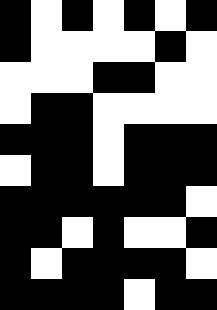[["black", "white", "black", "white", "black", "white", "black"], ["black", "white", "white", "white", "white", "black", "white"], ["white", "white", "white", "black", "black", "white", "white"], ["white", "black", "black", "white", "white", "white", "white"], ["black", "black", "black", "white", "black", "black", "black"], ["white", "black", "black", "white", "black", "black", "black"], ["black", "black", "black", "black", "black", "black", "white"], ["black", "black", "white", "black", "white", "white", "black"], ["black", "white", "black", "black", "black", "black", "white"], ["black", "black", "black", "black", "white", "black", "black"]]